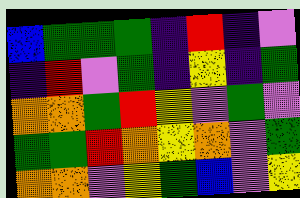[["blue", "green", "green", "green", "indigo", "red", "indigo", "violet"], ["indigo", "red", "violet", "green", "indigo", "yellow", "indigo", "green"], ["orange", "orange", "green", "red", "yellow", "violet", "green", "violet"], ["green", "green", "red", "orange", "yellow", "orange", "violet", "green"], ["orange", "orange", "violet", "yellow", "green", "blue", "violet", "yellow"]]